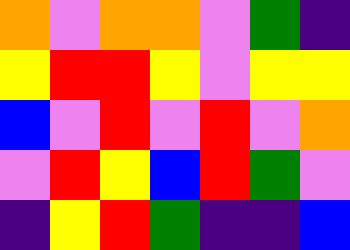[["orange", "violet", "orange", "orange", "violet", "green", "indigo"], ["yellow", "red", "red", "yellow", "violet", "yellow", "yellow"], ["blue", "violet", "red", "violet", "red", "violet", "orange"], ["violet", "red", "yellow", "blue", "red", "green", "violet"], ["indigo", "yellow", "red", "green", "indigo", "indigo", "blue"]]